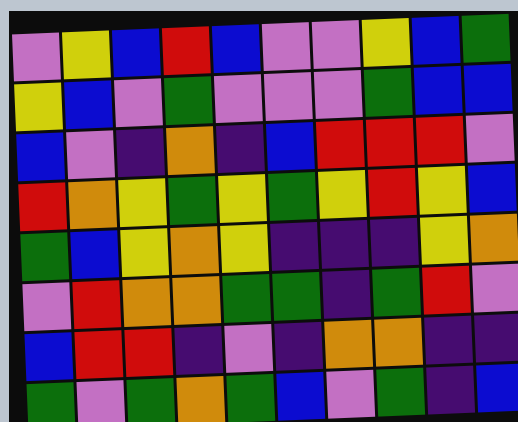[["violet", "yellow", "blue", "red", "blue", "violet", "violet", "yellow", "blue", "green"], ["yellow", "blue", "violet", "green", "violet", "violet", "violet", "green", "blue", "blue"], ["blue", "violet", "indigo", "orange", "indigo", "blue", "red", "red", "red", "violet"], ["red", "orange", "yellow", "green", "yellow", "green", "yellow", "red", "yellow", "blue"], ["green", "blue", "yellow", "orange", "yellow", "indigo", "indigo", "indigo", "yellow", "orange"], ["violet", "red", "orange", "orange", "green", "green", "indigo", "green", "red", "violet"], ["blue", "red", "red", "indigo", "violet", "indigo", "orange", "orange", "indigo", "indigo"], ["green", "violet", "green", "orange", "green", "blue", "violet", "green", "indigo", "blue"]]